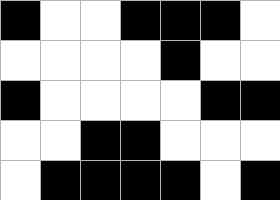[["black", "white", "white", "black", "black", "black", "white"], ["white", "white", "white", "white", "black", "white", "white"], ["black", "white", "white", "white", "white", "black", "black"], ["white", "white", "black", "black", "white", "white", "white"], ["white", "black", "black", "black", "black", "white", "black"]]